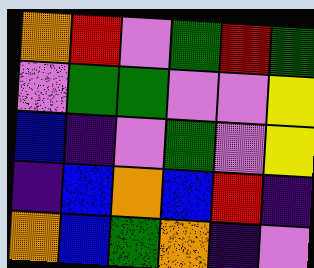[["orange", "red", "violet", "green", "red", "green"], ["violet", "green", "green", "violet", "violet", "yellow"], ["blue", "indigo", "violet", "green", "violet", "yellow"], ["indigo", "blue", "orange", "blue", "red", "indigo"], ["orange", "blue", "green", "orange", "indigo", "violet"]]